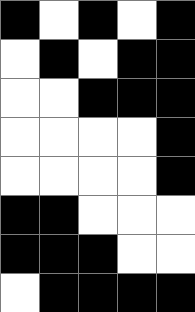[["black", "white", "black", "white", "black"], ["white", "black", "white", "black", "black"], ["white", "white", "black", "black", "black"], ["white", "white", "white", "white", "black"], ["white", "white", "white", "white", "black"], ["black", "black", "white", "white", "white"], ["black", "black", "black", "white", "white"], ["white", "black", "black", "black", "black"]]